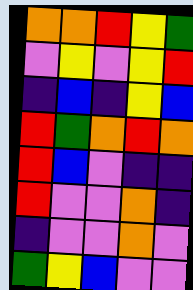[["orange", "orange", "red", "yellow", "green"], ["violet", "yellow", "violet", "yellow", "red"], ["indigo", "blue", "indigo", "yellow", "blue"], ["red", "green", "orange", "red", "orange"], ["red", "blue", "violet", "indigo", "indigo"], ["red", "violet", "violet", "orange", "indigo"], ["indigo", "violet", "violet", "orange", "violet"], ["green", "yellow", "blue", "violet", "violet"]]